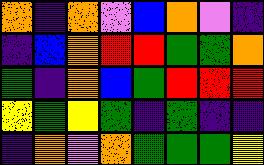[["orange", "indigo", "orange", "violet", "blue", "orange", "violet", "indigo"], ["indigo", "blue", "orange", "red", "red", "green", "green", "orange"], ["green", "indigo", "orange", "blue", "green", "red", "red", "red"], ["yellow", "green", "yellow", "green", "indigo", "green", "indigo", "indigo"], ["indigo", "orange", "violet", "orange", "green", "green", "green", "yellow"]]